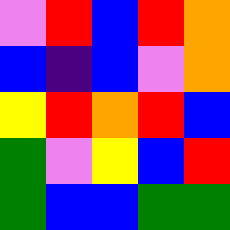[["violet", "red", "blue", "red", "orange"], ["blue", "indigo", "blue", "violet", "orange"], ["yellow", "red", "orange", "red", "blue"], ["green", "violet", "yellow", "blue", "red"], ["green", "blue", "blue", "green", "green"]]